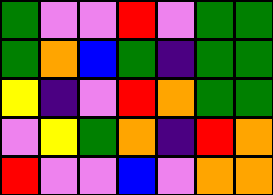[["green", "violet", "violet", "red", "violet", "green", "green"], ["green", "orange", "blue", "green", "indigo", "green", "green"], ["yellow", "indigo", "violet", "red", "orange", "green", "green"], ["violet", "yellow", "green", "orange", "indigo", "red", "orange"], ["red", "violet", "violet", "blue", "violet", "orange", "orange"]]